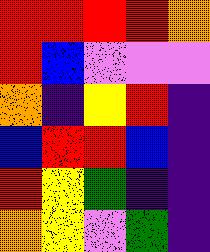[["red", "red", "red", "red", "orange"], ["red", "blue", "violet", "violet", "violet"], ["orange", "indigo", "yellow", "red", "indigo"], ["blue", "red", "red", "blue", "indigo"], ["red", "yellow", "green", "indigo", "indigo"], ["orange", "yellow", "violet", "green", "indigo"]]